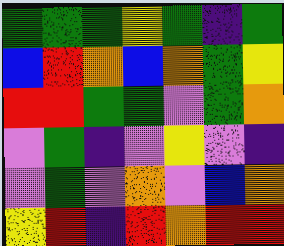[["green", "green", "green", "yellow", "green", "indigo", "green"], ["blue", "red", "orange", "blue", "orange", "green", "yellow"], ["red", "red", "green", "green", "violet", "green", "orange"], ["violet", "green", "indigo", "violet", "yellow", "violet", "indigo"], ["violet", "green", "violet", "orange", "violet", "blue", "orange"], ["yellow", "red", "indigo", "red", "orange", "red", "red"]]